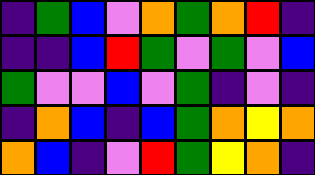[["indigo", "green", "blue", "violet", "orange", "green", "orange", "red", "indigo"], ["indigo", "indigo", "blue", "red", "green", "violet", "green", "violet", "blue"], ["green", "violet", "violet", "blue", "violet", "green", "indigo", "violet", "indigo"], ["indigo", "orange", "blue", "indigo", "blue", "green", "orange", "yellow", "orange"], ["orange", "blue", "indigo", "violet", "red", "green", "yellow", "orange", "indigo"]]